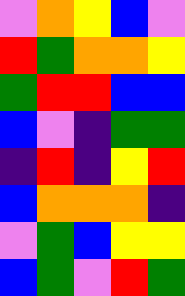[["violet", "orange", "yellow", "blue", "violet"], ["red", "green", "orange", "orange", "yellow"], ["green", "red", "red", "blue", "blue"], ["blue", "violet", "indigo", "green", "green"], ["indigo", "red", "indigo", "yellow", "red"], ["blue", "orange", "orange", "orange", "indigo"], ["violet", "green", "blue", "yellow", "yellow"], ["blue", "green", "violet", "red", "green"]]